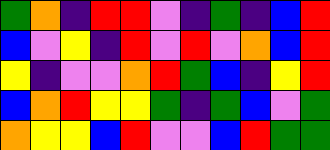[["green", "orange", "indigo", "red", "red", "violet", "indigo", "green", "indigo", "blue", "red"], ["blue", "violet", "yellow", "indigo", "red", "violet", "red", "violet", "orange", "blue", "red"], ["yellow", "indigo", "violet", "violet", "orange", "red", "green", "blue", "indigo", "yellow", "red"], ["blue", "orange", "red", "yellow", "yellow", "green", "indigo", "green", "blue", "violet", "green"], ["orange", "yellow", "yellow", "blue", "red", "violet", "violet", "blue", "red", "green", "green"]]